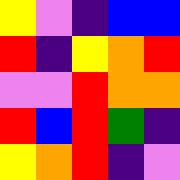[["yellow", "violet", "indigo", "blue", "blue"], ["red", "indigo", "yellow", "orange", "red"], ["violet", "violet", "red", "orange", "orange"], ["red", "blue", "red", "green", "indigo"], ["yellow", "orange", "red", "indigo", "violet"]]